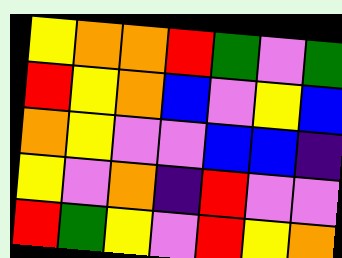[["yellow", "orange", "orange", "red", "green", "violet", "green"], ["red", "yellow", "orange", "blue", "violet", "yellow", "blue"], ["orange", "yellow", "violet", "violet", "blue", "blue", "indigo"], ["yellow", "violet", "orange", "indigo", "red", "violet", "violet"], ["red", "green", "yellow", "violet", "red", "yellow", "orange"]]